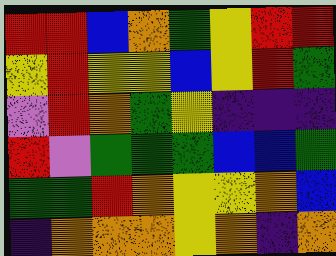[["red", "red", "blue", "orange", "green", "yellow", "red", "red"], ["yellow", "red", "yellow", "yellow", "blue", "yellow", "red", "green"], ["violet", "red", "orange", "green", "yellow", "indigo", "indigo", "indigo"], ["red", "violet", "green", "green", "green", "blue", "blue", "green"], ["green", "green", "red", "orange", "yellow", "yellow", "orange", "blue"], ["indigo", "orange", "orange", "orange", "yellow", "orange", "indigo", "orange"]]